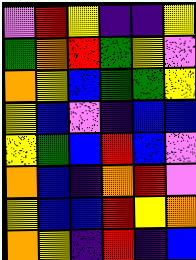[["violet", "red", "yellow", "indigo", "indigo", "yellow"], ["green", "orange", "red", "green", "yellow", "violet"], ["orange", "yellow", "blue", "green", "green", "yellow"], ["yellow", "blue", "violet", "indigo", "blue", "blue"], ["yellow", "green", "blue", "red", "blue", "violet"], ["orange", "blue", "indigo", "orange", "red", "violet"], ["yellow", "blue", "blue", "red", "yellow", "orange"], ["orange", "yellow", "indigo", "red", "indigo", "blue"]]